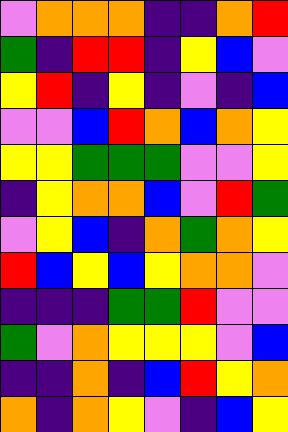[["violet", "orange", "orange", "orange", "indigo", "indigo", "orange", "red"], ["green", "indigo", "red", "red", "indigo", "yellow", "blue", "violet"], ["yellow", "red", "indigo", "yellow", "indigo", "violet", "indigo", "blue"], ["violet", "violet", "blue", "red", "orange", "blue", "orange", "yellow"], ["yellow", "yellow", "green", "green", "green", "violet", "violet", "yellow"], ["indigo", "yellow", "orange", "orange", "blue", "violet", "red", "green"], ["violet", "yellow", "blue", "indigo", "orange", "green", "orange", "yellow"], ["red", "blue", "yellow", "blue", "yellow", "orange", "orange", "violet"], ["indigo", "indigo", "indigo", "green", "green", "red", "violet", "violet"], ["green", "violet", "orange", "yellow", "yellow", "yellow", "violet", "blue"], ["indigo", "indigo", "orange", "indigo", "blue", "red", "yellow", "orange"], ["orange", "indigo", "orange", "yellow", "violet", "indigo", "blue", "yellow"]]